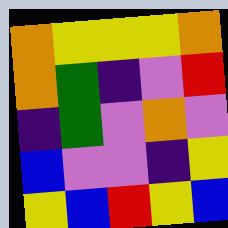[["orange", "yellow", "yellow", "yellow", "orange"], ["orange", "green", "indigo", "violet", "red"], ["indigo", "green", "violet", "orange", "violet"], ["blue", "violet", "violet", "indigo", "yellow"], ["yellow", "blue", "red", "yellow", "blue"]]